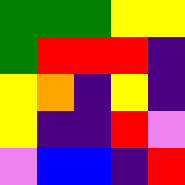[["green", "green", "green", "yellow", "yellow"], ["green", "red", "red", "red", "indigo"], ["yellow", "orange", "indigo", "yellow", "indigo"], ["yellow", "indigo", "indigo", "red", "violet"], ["violet", "blue", "blue", "indigo", "red"]]